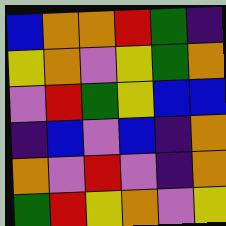[["blue", "orange", "orange", "red", "green", "indigo"], ["yellow", "orange", "violet", "yellow", "green", "orange"], ["violet", "red", "green", "yellow", "blue", "blue"], ["indigo", "blue", "violet", "blue", "indigo", "orange"], ["orange", "violet", "red", "violet", "indigo", "orange"], ["green", "red", "yellow", "orange", "violet", "yellow"]]